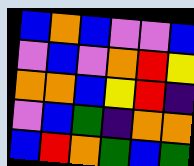[["blue", "orange", "blue", "violet", "violet", "blue"], ["violet", "blue", "violet", "orange", "red", "yellow"], ["orange", "orange", "blue", "yellow", "red", "indigo"], ["violet", "blue", "green", "indigo", "orange", "orange"], ["blue", "red", "orange", "green", "blue", "green"]]